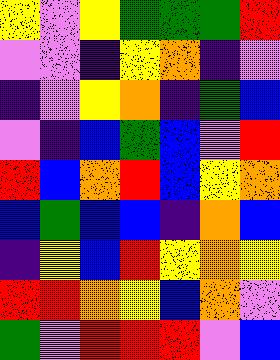[["yellow", "violet", "yellow", "green", "green", "green", "red"], ["violet", "violet", "indigo", "yellow", "orange", "indigo", "violet"], ["indigo", "violet", "yellow", "orange", "indigo", "green", "blue"], ["violet", "indigo", "blue", "green", "blue", "violet", "red"], ["red", "blue", "orange", "red", "blue", "yellow", "orange"], ["blue", "green", "blue", "blue", "indigo", "orange", "blue"], ["indigo", "yellow", "blue", "red", "yellow", "orange", "yellow"], ["red", "red", "orange", "yellow", "blue", "orange", "violet"], ["green", "violet", "red", "red", "red", "violet", "blue"]]